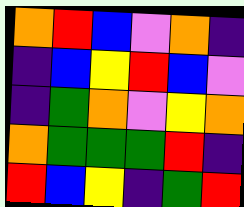[["orange", "red", "blue", "violet", "orange", "indigo"], ["indigo", "blue", "yellow", "red", "blue", "violet"], ["indigo", "green", "orange", "violet", "yellow", "orange"], ["orange", "green", "green", "green", "red", "indigo"], ["red", "blue", "yellow", "indigo", "green", "red"]]